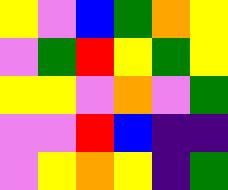[["yellow", "violet", "blue", "green", "orange", "yellow"], ["violet", "green", "red", "yellow", "green", "yellow"], ["yellow", "yellow", "violet", "orange", "violet", "green"], ["violet", "violet", "red", "blue", "indigo", "indigo"], ["violet", "yellow", "orange", "yellow", "indigo", "green"]]